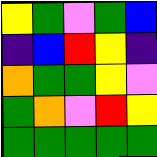[["yellow", "green", "violet", "green", "blue"], ["indigo", "blue", "red", "yellow", "indigo"], ["orange", "green", "green", "yellow", "violet"], ["green", "orange", "violet", "red", "yellow"], ["green", "green", "green", "green", "green"]]